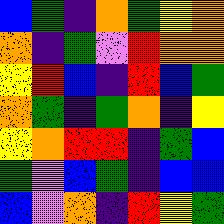[["blue", "green", "indigo", "orange", "green", "yellow", "orange"], ["orange", "indigo", "green", "violet", "red", "orange", "orange"], ["yellow", "red", "blue", "indigo", "red", "blue", "green"], ["orange", "green", "indigo", "green", "orange", "indigo", "yellow"], ["yellow", "orange", "red", "red", "indigo", "green", "blue"], ["green", "violet", "blue", "green", "indigo", "blue", "blue"], ["blue", "violet", "orange", "indigo", "red", "yellow", "green"]]